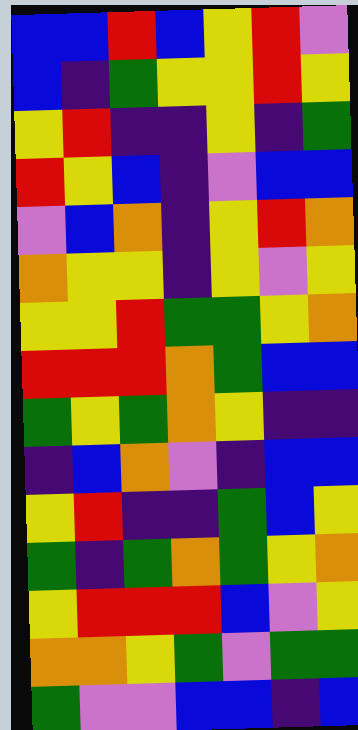[["blue", "blue", "red", "blue", "yellow", "red", "violet"], ["blue", "indigo", "green", "yellow", "yellow", "red", "yellow"], ["yellow", "red", "indigo", "indigo", "yellow", "indigo", "green"], ["red", "yellow", "blue", "indigo", "violet", "blue", "blue"], ["violet", "blue", "orange", "indigo", "yellow", "red", "orange"], ["orange", "yellow", "yellow", "indigo", "yellow", "violet", "yellow"], ["yellow", "yellow", "red", "green", "green", "yellow", "orange"], ["red", "red", "red", "orange", "green", "blue", "blue"], ["green", "yellow", "green", "orange", "yellow", "indigo", "indigo"], ["indigo", "blue", "orange", "violet", "indigo", "blue", "blue"], ["yellow", "red", "indigo", "indigo", "green", "blue", "yellow"], ["green", "indigo", "green", "orange", "green", "yellow", "orange"], ["yellow", "red", "red", "red", "blue", "violet", "yellow"], ["orange", "orange", "yellow", "green", "violet", "green", "green"], ["green", "violet", "violet", "blue", "blue", "indigo", "blue"]]